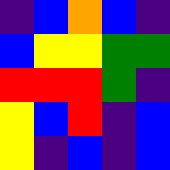[["indigo", "blue", "orange", "blue", "indigo"], ["blue", "yellow", "yellow", "green", "green"], ["red", "red", "red", "green", "indigo"], ["yellow", "blue", "red", "indigo", "blue"], ["yellow", "indigo", "blue", "indigo", "blue"]]